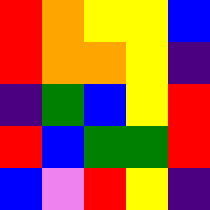[["red", "orange", "yellow", "yellow", "blue"], ["red", "orange", "orange", "yellow", "indigo"], ["indigo", "green", "blue", "yellow", "red"], ["red", "blue", "green", "green", "red"], ["blue", "violet", "red", "yellow", "indigo"]]